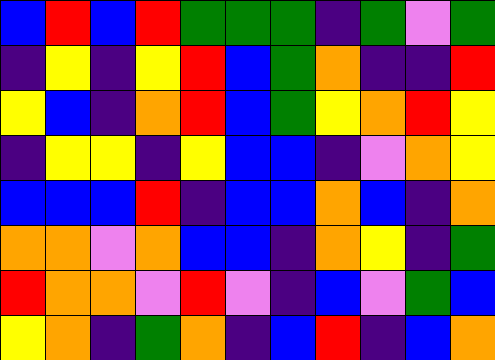[["blue", "red", "blue", "red", "green", "green", "green", "indigo", "green", "violet", "green"], ["indigo", "yellow", "indigo", "yellow", "red", "blue", "green", "orange", "indigo", "indigo", "red"], ["yellow", "blue", "indigo", "orange", "red", "blue", "green", "yellow", "orange", "red", "yellow"], ["indigo", "yellow", "yellow", "indigo", "yellow", "blue", "blue", "indigo", "violet", "orange", "yellow"], ["blue", "blue", "blue", "red", "indigo", "blue", "blue", "orange", "blue", "indigo", "orange"], ["orange", "orange", "violet", "orange", "blue", "blue", "indigo", "orange", "yellow", "indigo", "green"], ["red", "orange", "orange", "violet", "red", "violet", "indigo", "blue", "violet", "green", "blue"], ["yellow", "orange", "indigo", "green", "orange", "indigo", "blue", "red", "indigo", "blue", "orange"]]